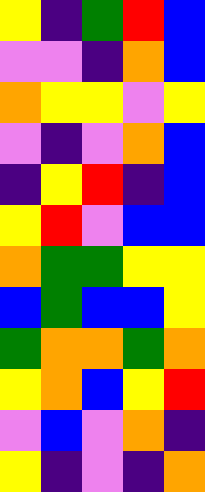[["yellow", "indigo", "green", "red", "blue"], ["violet", "violet", "indigo", "orange", "blue"], ["orange", "yellow", "yellow", "violet", "yellow"], ["violet", "indigo", "violet", "orange", "blue"], ["indigo", "yellow", "red", "indigo", "blue"], ["yellow", "red", "violet", "blue", "blue"], ["orange", "green", "green", "yellow", "yellow"], ["blue", "green", "blue", "blue", "yellow"], ["green", "orange", "orange", "green", "orange"], ["yellow", "orange", "blue", "yellow", "red"], ["violet", "blue", "violet", "orange", "indigo"], ["yellow", "indigo", "violet", "indigo", "orange"]]